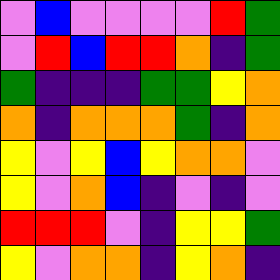[["violet", "blue", "violet", "violet", "violet", "violet", "red", "green"], ["violet", "red", "blue", "red", "red", "orange", "indigo", "green"], ["green", "indigo", "indigo", "indigo", "green", "green", "yellow", "orange"], ["orange", "indigo", "orange", "orange", "orange", "green", "indigo", "orange"], ["yellow", "violet", "yellow", "blue", "yellow", "orange", "orange", "violet"], ["yellow", "violet", "orange", "blue", "indigo", "violet", "indigo", "violet"], ["red", "red", "red", "violet", "indigo", "yellow", "yellow", "green"], ["yellow", "violet", "orange", "orange", "indigo", "yellow", "orange", "indigo"]]